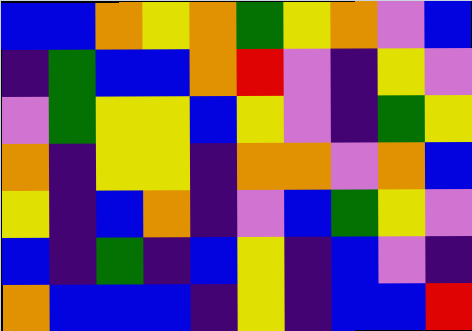[["blue", "blue", "orange", "yellow", "orange", "green", "yellow", "orange", "violet", "blue"], ["indigo", "green", "blue", "blue", "orange", "red", "violet", "indigo", "yellow", "violet"], ["violet", "green", "yellow", "yellow", "blue", "yellow", "violet", "indigo", "green", "yellow"], ["orange", "indigo", "yellow", "yellow", "indigo", "orange", "orange", "violet", "orange", "blue"], ["yellow", "indigo", "blue", "orange", "indigo", "violet", "blue", "green", "yellow", "violet"], ["blue", "indigo", "green", "indigo", "blue", "yellow", "indigo", "blue", "violet", "indigo"], ["orange", "blue", "blue", "blue", "indigo", "yellow", "indigo", "blue", "blue", "red"]]